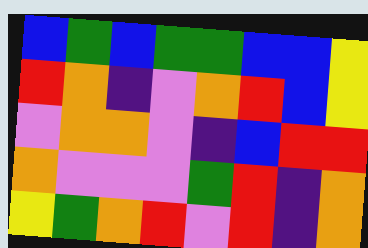[["blue", "green", "blue", "green", "green", "blue", "blue", "yellow"], ["red", "orange", "indigo", "violet", "orange", "red", "blue", "yellow"], ["violet", "orange", "orange", "violet", "indigo", "blue", "red", "red"], ["orange", "violet", "violet", "violet", "green", "red", "indigo", "orange"], ["yellow", "green", "orange", "red", "violet", "red", "indigo", "orange"]]